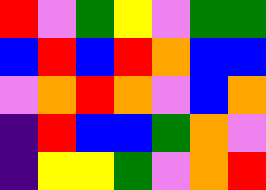[["red", "violet", "green", "yellow", "violet", "green", "green"], ["blue", "red", "blue", "red", "orange", "blue", "blue"], ["violet", "orange", "red", "orange", "violet", "blue", "orange"], ["indigo", "red", "blue", "blue", "green", "orange", "violet"], ["indigo", "yellow", "yellow", "green", "violet", "orange", "red"]]